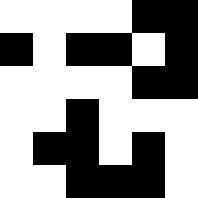[["white", "white", "white", "white", "black", "black"], ["black", "white", "black", "black", "white", "black"], ["white", "white", "white", "white", "black", "black"], ["white", "white", "black", "white", "white", "white"], ["white", "black", "black", "white", "black", "white"], ["white", "white", "black", "black", "black", "white"]]